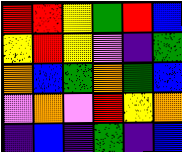[["red", "red", "yellow", "green", "red", "blue"], ["yellow", "red", "yellow", "violet", "indigo", "green"], ["orange", "blue", "green", "orange", "green", "blue"], ["violet", "orange", "violet", "red", "yellow", "orange"], ["indigo", "blue", "indigo", "green", "indigo", "blue"]]